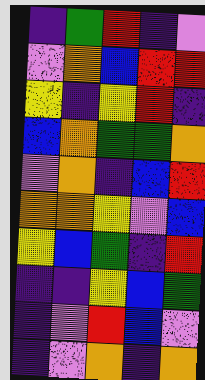[["indigo", "green", "red", "indigo", "violet"], ["violet", "orange", "blue", "red", "red"], ["yellow", "indigo", "yellow", "red", "indigo"], ["blue", "orange", "green", "green", "orange"], ["violet", "orange", "indigo", "blue", "red"], ["orange", "orange", "yellow", "violet", "blue"], ["yellow", "blue", "green", "indigo", "red"], ["indigo", "indigo", "yellow", "blue", "green"], ["indigo", "violet", "red", "blue", "violet"], ["indigo", "violet", "orange", "indigo", "orange"]]